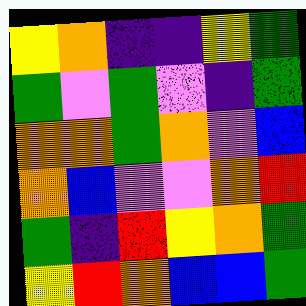[["yellow", "orange", "indigo", "indigo", "yellow", "green"], ["green", "violet", "green", "violet", "indigo", "green"], ["orange", "orange", "green", "orange", "violet", "blue"], ["orange", "blue", "violet", "violet", "orange", "red"], ["green", "indigo", "red", "yellow", "orange", "green"], ["yellow", "red", "orange", "blue", "blue", "green"]]